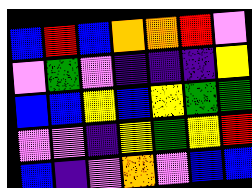[["blue", "red", "blue", "orange", "orange", "red", "violet"], ["violet", "green", "violet", "indigo", "indigo", "indigo", "yellow"], ["blue", "blue", "yellow", "blue", "yellow", "green", "green"], ["violet", "violet", "indigo", "yellow", "green", "yellow", "red"], ["blue", "indigo", "violet", "orange", "violet", "blue", "blue"]]